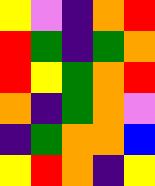[["yellow", "violet", "indigo", "orange", "red"], ["red", "green", "indigo", "green", "orange"], ["red", "yellow", "green", "orange", "red"], ["orange", "indigo", "green", "orange", "violet"], ["indigo", "green", "orange", "orange", "blue"], ["yellow", "red", "orange", "indigo", "yellow"]]